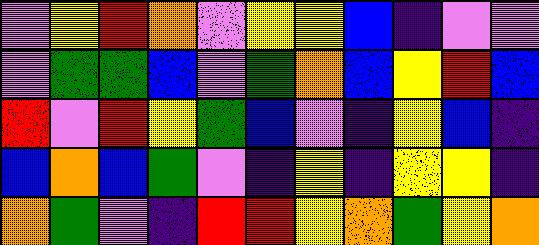[["violet", "yellow", "red", "orange", "violet", "yellow", "yellow", "blue", "indigo", "violet", "violet"], ["violet", "green", "green", "blue", "violet", "green", "orange", "blue", "yellow", "red", "blue"], ["red", "violet", "red", "yellow", "green", "blue", "violet", "indigo", "yellow", "blue", "indigo"], ["blue", "orange", "blue", "green", "violet", "indigo", "yellow", "indigo", "yellow", "yellow", "indigo"], ["orange", "green", "violet", "indigo", "red", "red", "yellow", "orange", "green", "yellow", "orange"]]